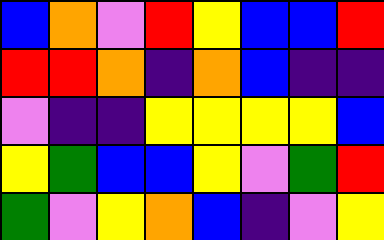[["blue", "orange", "violet", "red", "yellow", "blue", "blue", "red"], ["red", "red", "orange", "indigo", "orange", "blue", "indigo", "indigo"], ["violet", "indigo", "indigo", "yellow", "yellow", "yellow", "yellow", "blue"], ["yellow", "green", "blue", "blue", "yellow", "violet", "green", "red"], ["green", "violet", "yellow", "orange", "blue", "indigo", "violet", "yellow"]]